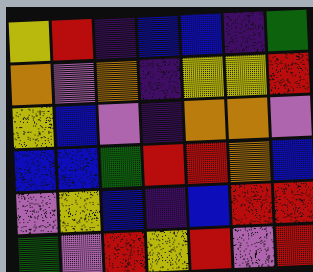[["yellow", "red", "indigo", "blue", "blue", "indigo", "green"], ["orange", "violet", "orange", "indigo", "yellow", "yellow", "red"], ["yellow", "blue", "violet", "indigo", "orange", "orange", "violet"], ["blue", "blue", "green", "red", "red", "orange", "blue"], ["violet", "yellow", "blue", "indigo", "blue", "red", "red"], ["green", "violet", "red", "yellow", "red", "violet", "red"]]